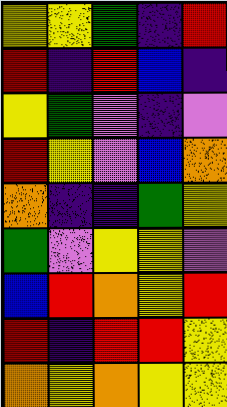[["yellow", "yellow", "green", "indigo", "red"], ["red", "indigo", "red", "blue", "indigo"], ["yellow", "green", "violet", "indigo", "violet"], ["red", "yellow", "violet", "blue", "orange"], ["orange", "indigo", "indigo", "green", "yellow"], ["green", "violet", "yellow", "yellow", "violet"], ["blue", "red", "orange", "yellow", "red"], ["red", "indigo", "red", "red", "yellow"], ["orange", "yellow", "orange", "yellow", "yellow"]]